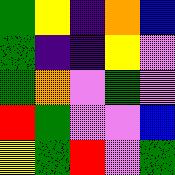[["green", "yellow", "indigo", "orange", "blue"], ["green", "indigo", "indigo", "yellow", "violet"], ["green", "orange", "violet", "green", "violet"], ["red", "green", "violet", "violet", "blue"], ["yellow", "green", "red", "violet", "green"]]